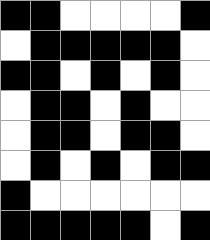[["black", "black", "white", "white", "white", "white", "black"], ["white", "black", "black", "black", "black", "black", "white"], ["black", "black", "white", "black", "white", "black", "white"], ["white", "black", "black", "white", "black", "white", "white"], ["white", "black", "black", "white", "black", "black", "white"], ["white", "black", "white", "black", "white", "black", "black"], ["black", "white", "white", "white", "white", "white", "white"], ["black", "black", "black", "black", "black", "white", "black"]]